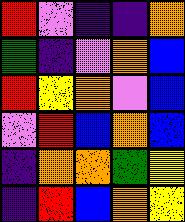[["red", "violet", "indigo", "indigo", "orange"], ["green", "indigo", "violet", "orange", "blue"], ["red", "yellow", "orange", "violet", "blue"], ["violet", "red", "blue", "orange", "blue"], ["indigo", "orange", "orange", "green", "yellow"], ["indigo", "red", "blue", "orange", "yellow"]]